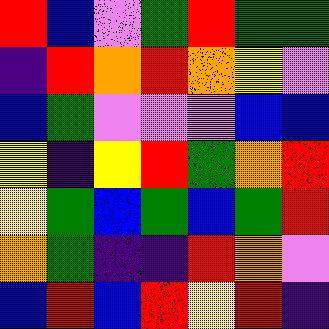[["red", "blue", "violet", "green", "red", "green", "green"], ["indigo", "red", "orange", "red", "orange", "yellow", "violet"], ["blue", "green", "violet", "violet", "violet", "blue", "blue"], ["yellow", "indigo", "yellow", "red", "green", "orange", "red"], ["yellow", "green", "blue", "green", "blue", "green", "red"], ["orange", "green", "indigo", "indigo", "red", "orange", "violet"], ["blue", "red", "blue", "red", "yellow", "red", "indigo"]]